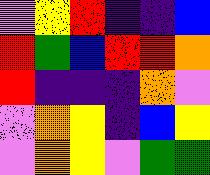[["violet", "yellow", "red", "indigo", "indigo", "blue"], ["red", "green", "blue", "red", "red", "orange"], ["red", "indigo", "indigo", "indigo", "orange", "violet"], ["violet", "orange", "yellow", "indigo", "blue", "yellow"], ["violet", "orange", "yellow", "violet", "green", "green"]]